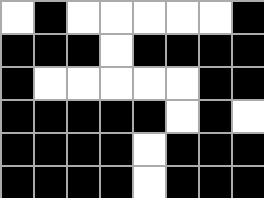[["white", "black", "white", "white", "white", "white", "white", "black"], ["black", "black", "black", "white", "black", "black", "black", "black"], ["black", "white", "white", "white", "white", "white", "black", "black"], ["black", "black", "black", "black", "black", "white", "black", "white"], ["black", "black", "black", "black", "white", "black", "black", "black"], ["black", "black", "black", "black", "white", "black", "black", "black"]]